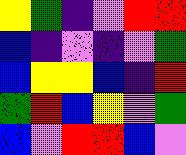[["yellow", "green", "indigo", "violet", "red", "red"], ["blue", "indigo", "violet", "indigo", "violet", "green"], ["blue", "yellow", "yellow", "blue", "indigo", "red"], ["green", "red", "blue", "yellow", "violet", "green"], ["blue", "violet", "red", "red", "blue", "violet"]]